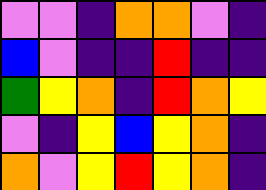[["violet", "violet", "indigo", "orange", "orange", "violet", "indigo"], ["blue", "violet", "indigo", "indigo", "red", "indigo", "indigo"], ["green", "yellow", "orange", "indigo", "red", "orange", "yellow"], ["violet", "indigo", "yellow", "blue", "yellow", "orange", "indigo"], ["orange", "violet", "yellow", "red", "yellow", "orange", "indigo"]]